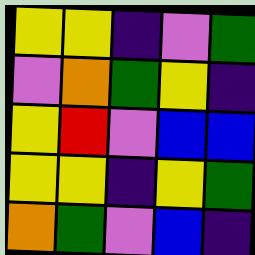[["yellow", "yellow", "indigo", "violet", "green"], ["violet", "orange", "green", "yellow", "indigo"], ["yellow", "red", "violet", "blue", "blue"], ["yellow", "yellow", "indigo", "yellow", "green"], ["orange", "green", "violet", "blue", "indigo"]]